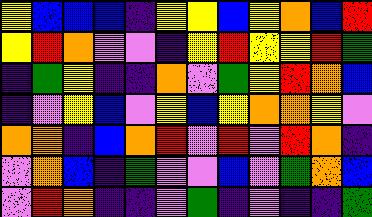[["yellow", "blue", "blue", "blue", "indigo", "yellow", "yellow", "blue", "yellow", "orange", "blue", "red"], ["yellow", "red", "orange", "violet", "violet", "indigo", "yellow", "red", "yellow", "yellow", "red", "green"], ["indigo", "green", "yellow", "indigo", "indigo", "orange", "violet", "green", "yellow", "red", "orange", "blue"], ["indigo", "violet", "yellow", "blue", "violet", "yellow", "blue", "yellow", "orange", "orange", "yellow", "violet"], ["orange", "orange", "indigo", "blue", "orange", "red", "violet", "red", "violet", "red", "orange", "indigo"], ["violet", "orange", "blue", "indigo", "green", "violet", "violet", "blue", "violet", "green", "orange", "blue"], ["violet", "red", "orange", "indigo", "indigo", "violet", "green", "indigo", "violet", "indigo", "indigo", "green"]]